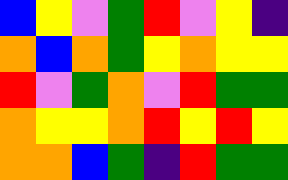[["blue", "yellow", "violet", "green", "red", "violet", "yellow", "indigo"], ["orange", "blue", "orange", "green", "yellow", "orange", "yellow", "yellow"], ["red", "violet", "green", "orange", "violet", "red", "green", "green"], ["orange", "yellow", "yellow", "orange", "red", "yellow", "red", "yellow"], ["orange", "orange", "blue", "green", "indigo", "red", "green", "green"]]